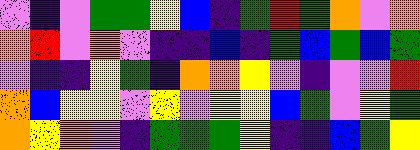[["violet", "indigo", "violet", "green", "green", "yellow", "blue", "indigo", "green", "red", "green", "orange", "violet", "orange"], ["orange", "red", "violet", "orange", "violet", "indigo", "indigo", "blue", "indigo", "green", "blue", "green", "blue", "green"], ["violet", "indigo", "indigo", "yellow", "green", "indigo", "orange", "orange", "yellow", "violet", "indigo", "violet", "violet", "red"], ["orange", "blue", "yellow", "yellow", "violet", "yellow", "violet", "yellow", "yellow", "blue", "green", "violet", "yellow", "green"], ["orange", "yellow", "orange", "violet", "indigo", "green", "green", "green", "yellow", "indigo", "indigo", "blue", "green", "yellow"]]